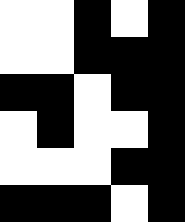[["white", "white", "black", "white", "black"], ["white", "white", "black", "black", "black"], ["black", "black", "white", "black", "black"], ["white", "black", "white", "white", "black"], ["white", "white", "white", "black", "black"], ["black", "black", "black", "white", "black"]]